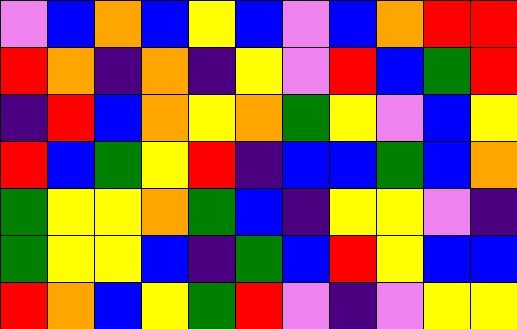[["violet", "blue", "orange", "blue", "yellow", "blue", "violet", "blue", "orange", "red", "red"], ["red", "orange", "indigo", "orange", "indigo", "yellow", "violet", "red", "blue", "green", "red"], ["indigo", "red", "blue", "orange", "yellow", "orange", "green", "yellow", "violet", "blue", "yellow"], ["red", "blue", "green", "yellow", "red", "indigo", "blue", "blue", "green", "blue", "orange"], ["green", "yellow", "yellow", "orange", "green", "blue", "indigo", "yellow", "yellow", "violet", "indigo"], ["green", "yellow", "yellow", "blue", "indigo", "green", "blue", "red", "yellow", "blue", "blue"], ["red", "orange", "blue", "yellow", "green", "red", "violet", "indigo", "violet", "yellow", "yellow"]]